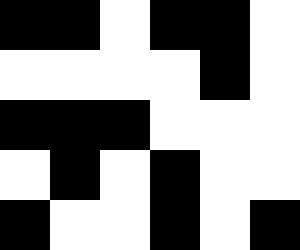[["black", "black", "white", "black", "black", "white"], ["white", "white", "white", "white", "black", "white"], ["black", "black", "black", "white", "white", "white"], ["white", "black", "white", "black", "white", "white"], ["black", "white", "white", "black", "white", "black"]]